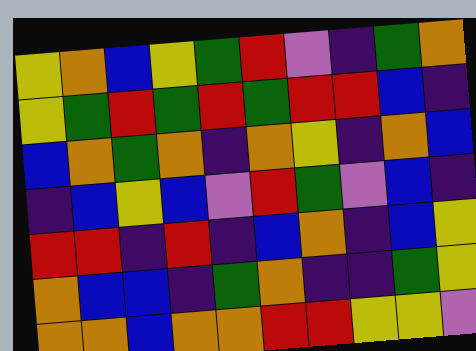[["yellow", "orange", "blue", "yellow", "green", "red", "violet", "indigo", "green", "orange"], ["yellow", "green", "red", "green", "red", "green", "red", "red", "blue", "indigo"], ["blue", "orange", "green", "orange", "indigo", "orange", "yellow", "indigo", "orange", "blue"], ["indigo", "blue", "yellow", "blue", "violet", "red", "green", "violet", "blue", "indigo"], ["red", "red", "indigo", "red", "indigo", "blue", "orange", "indigo", "blue", "yellow"], ["orange", "blue", "blue", "indigo", "green", "orange", "indigo", "indigo", "green", "yellow"], ["orange", "orange", "blue", "orange", "orange", "red", "red", "yellow", "yellow", "violet"]]